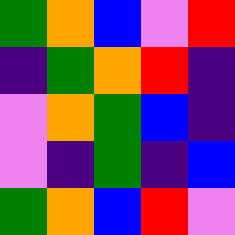[["green", "orange", "blue", "violet", "red"], ["indigo", "green", "orange", "red", "indigo"], ["violet", "orange", "green", "blue", "indigo"], ["violet", "indigo", "green", "indigo", "blue"], ["green", "orange", "blue", "red", "violet"]]